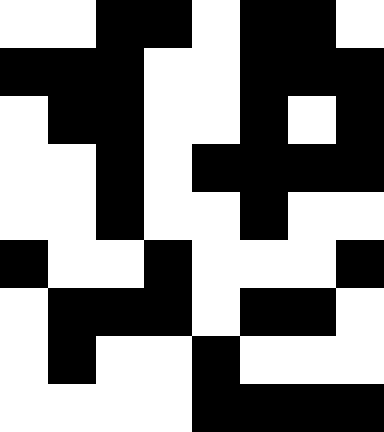[["white", "white", "black", "black", "white", "black", "black", "white"], ["black", "black", "black", "white", "white", "black", "black", "black"], ["white", "black", "black", "white", "white", "black", "white", "black"], ["white", "white", "black", "white", "black", "black", "black", "black"], ["white", "white", "black", "white", "white", "black", "white", "white"], ["black", "white", "white", "black", "white", "white", "white", "black"], ["white", "black", "black", "black", "white", "black", "black", "white"], ["white", "black", "white", "white", "black", "white", "white", "white"], ["white", "white", "white", "white", "black", "black", "black", "black"]]